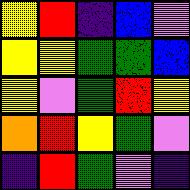[["yellow", "red", "indigo", "blue", "violet"], ["yellow", "yellow", "green", "green", "blue"], ["yellow", "violet", "green", "red", "yellow"], ["orange", "red", "yellow", "green", "violet"], ["indigo", "red", "green", "violet", "indigo"]]